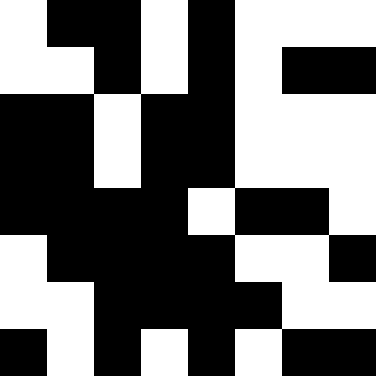[["white", "black", "black", "white", "black", "white", "white", "white"], ["white", "white", "black", "white", "black", "white", "black", "black"], ["black", "black", "white", "black", "black", "white", "white", "white"], ["black", "black", "white", "black", "black", "white", "white", "white"], ["black", "black", "black", "black", "white", "black", "black", "white"], ["white", "black", "black", "black", "black", "white", "white", "black"], ["white", "white", "black", "black", "black", "black", "white", "white"], ["black", "white", "black", "white", "black", "white", "black", "black"]]